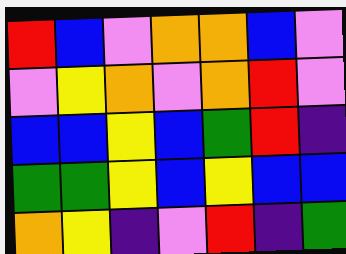[["red", "blue", "violet", "orange", "orange", "blue", "violet"], ["violet", "yellow", "orange", "violet", "orange", "red", "violet"], ["blue", "blue", "yellow", "blue", "green", "red", "indigo"], ["green", "green", "yellow", "blue", "yellow", "blue", "blue"], ["orange", "yellow", "indigo", "violet", "red", "indigo", "green"]]